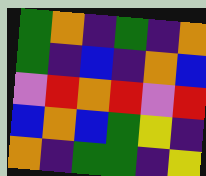[["green", "orange", "indigo", "green", "indigo", "orange"], ["green", "indigo", "blue", "indigo", "orange", "blue"], ["violet", "red", "orange", "red", "violet", "red"], ["blue", "orange", "blue", "green", "yellow", "indigo"], ["orange", "indigo", "green", "green", "indigo", "yellow"]]